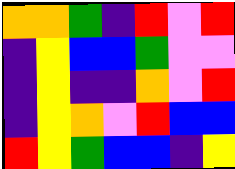[["orange", "orange", "green", "indigo", "red", "violet", "red"], ["indigo", "yellow", "blue", "blue", "green", "violet", "violet"], ["indigo", "yellow", "indigo", "indigo", "orange", "violet", "red"], ["indigo", "yellow", "orange", "violet", "red", "blue", "blue"], ["red", "yellow", "green", "blue", "blue", "indigo", "yellow"]]